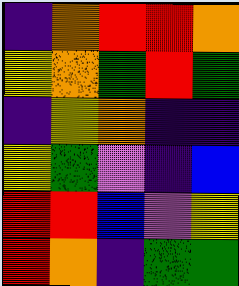[["indigo", "orange", "red", "red", "orange"], ["yellow", "orange", "green", "red", "green"], ["indigo", "yellow", "orange", "indigo", "indigo"], ["yellow", "green", "violet", "indigo", "blue"], ["red", "red", "blue", "violet", "yellow"], ["red", "orange", "indigo", "green", "green"]]